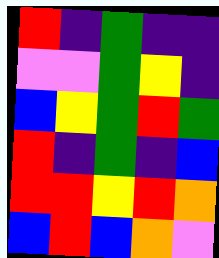[["red", "indigo", "green", "indigo", "indigo"], ["violet", "violet", "green", "yellow", "indigo"], ["blue", "yellow", "green", "red", "green"], ["red", "indigo", "green", "indigo", "blue"], ["red", "red", "yellow", "red", "orange"], ["blue", "red", "blue", "orange", "violet"]]